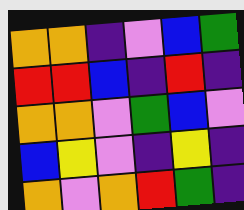[["orange", "orange", "indigo", "violet", "blue", "green"], ["red", "red", "blue", "indigo", "red", "indigo"], ["orange", "orange", "violet", "green", "blue", "violet"], ["blue", "yellow", "violet", "indigo", "yellow", "indigo"], ["orange", "violet", "orange", "red", "green", "indigo"]]